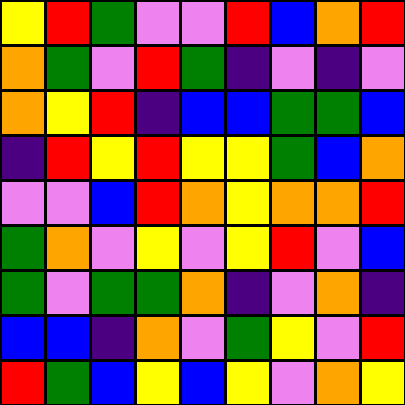[["yellow", "red", "green", "violet", "violet", "red", "blue", "orange", "red"], ["orange", "green", "violet", "red", "green", "indigo", "violet", "indigo", "violet"], ["orange", "yellow", "red", "indigo", "blue", "blue", "green", "green", "blue"], ["indigo", "red", "yellow", "red", "yellow", "yellow", "green", "blue", "orange"], ["violet", "violet", "blue", "red", "orange", "yellow", "orange", "orange", "red"], ["green", "orange", "violet", "yellow", "violet", "yellow", "red", "violet", "blue"], ["green", "violet", "green", "green", "orange", "indigo", "violet", "orange", "indigo"], ["blue", "blue", "indigo", "orange", "violet", "green", "yellow", "violet", "red"], ["red", "green", "blue", "yellow", "blue", "yellow", "violet", "orange", "yellow"]]